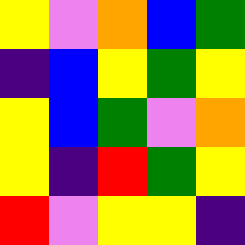[["yellow", "violet", "orange", "blue", "green"], ["indigo", "blue", "yellow", "green", "yellow"], ["yellow", "blue", "green", "violet", "orange"], ["yellow", "indigo", "red", "green", "yellow"], ["red", "violet", "yellow", "yellow", "indigo"]]